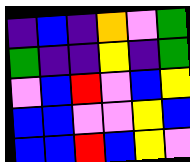[["indigo", "blue", "indigo", "orange", "violet", "green"], ["green", "indigo", "indigo", "yellow", "indigo", "green"], ["violet", "blue", "red", "violet", "blue", "yellow"], ["blue", "blue", "violet", "violet", "yellow", "blue"], ["blue", "blue", "red", "blue", "yellow", "violet"]]